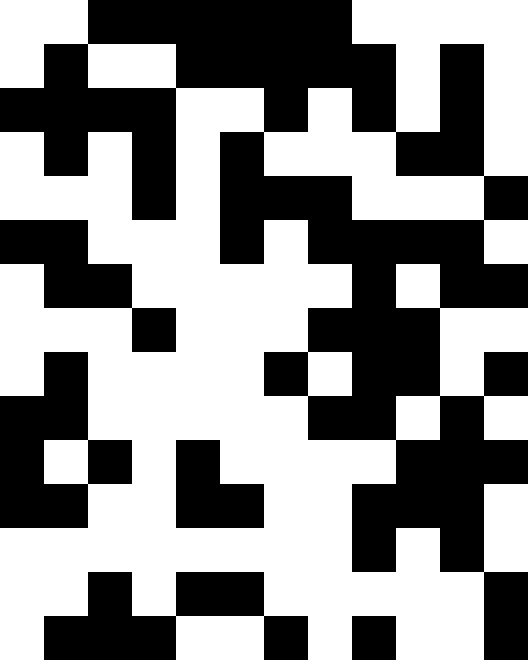[["white", "white", "black", "black", "black", "black", "black", "black", "white", "white", "white", "white"], ["white", "black", "white", "white", "black", "black", "black", "black", "black", "white", "black", "white"], ["black", "black", "black", "black", "white", "white", "black", "white", "black", "white", "black", "white"], ["white", "black", "white", "black", "white", "black", "white", "white", "white", "black", "black", "white"], ["white", "white", "white", "black", "white", "black", "black", "black", "white", "white", "white", "black"], ["black", "black", "white", "white", "white", "black", "white", "black", "black", "black", "black", "white"], ["white", "black", "black", "white", "white", "white", "white", "white", "black", "white", "black", "black"], ["white", "white", "white", "black", "white", "white", "white", "black", "black", "black", "white", "white"], ["white", "black", "white", "white", "white", "white", "black", "white", "black", "black", "white", "black"], ["black", "black", "white", "white", "white", "white", "white", "black", "black", "white", "black", "white"], ["black", "white", "black", "white", "black", "white", "white", "white", "white", "black", "black", "black"], ["black", "black", "white", "white", "black", "black", "white", "white", "black", "black", "black", "white"], ["white", "white", "white", "white", "white", "white", "white", "white", "black", "white", "black", "white"], ["white", "white", "black", "white", "black", "black", "white", "white", "white", "white", "white", "black"], ["white", "black", "black", "black", "white", "white", "black", "white", "black", "white", "white", "black"]]